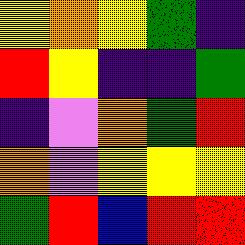[["yellow", "orange", "yellow", "green", "indigo"], ["red", "yellow", "indigo", "indigo", "green"], ["indigo", "violet", "orange", "green", "red"], ["orange", "violet", "yellow", "yellow", "yellow"], ["green", "red", "blue", "red", "red"]]